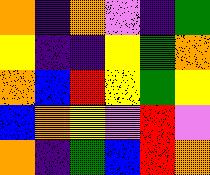[["orange", "indigo", "orange", "violet", "indigo", "green"], ["yellow", "indigo", "indigo", "yellow", "green", "orange"], ["orange", "blue", "red", "yellow", "green", "yellow"], ["blue", "orange", "yellow", "violet", "red", "violet"], ["orange", "indigo", "green", "blue", "red", "orange"]]